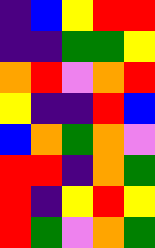[["indigo", "blue", "yellow", "red", "red"], ["indigo", "indigo", "green", "green", "yellow"], ["orange", "red", "violet", "orange", "red"], ["yellow", "indigo", "indigo", "red", "blue"], ["blue", "orange", "green", "orange", "violet"], ["red", "red", "indigo", "orange", "green"], ["red", "indigo", "yellow", "red", "yellow"], ["red", "green", "violet", "orange", "green"]]